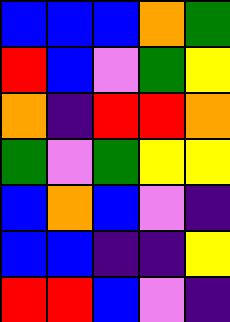[["blue", "blue", "blue", "orange", "green"], ["red", "blue", "violet", "green", "yellow"], ["orange", "indigo", "red", "red", "orange"], ["green", "violet", "green", "yellow", "yellow"], ["blue", "orange", "blue", "violet", "indigo"], ["blue", "blue", "indigo", "indigo", "yellow"], ["red", "red", "blue", "violet", "indigo"]]